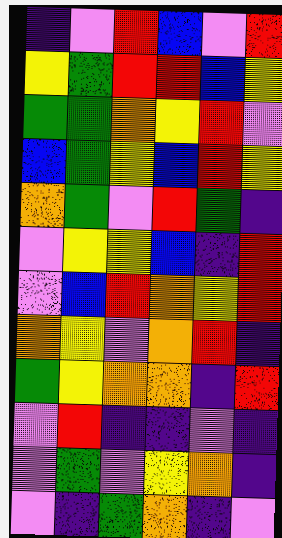[["indigo", "violet", "red", "blue", "violet", "red"], ["yellow", "green", "red", "red", "blue", "yellow"], ["green", "green", "orange", "yellow", "red", "violet"], ["blue", "green", "yellow", "blue", "red", "yellow"], ["orange", "green", "violet", "red", "green", "indigo"], ["violet", "yellow", "yellow", "blue", "indigo", "red"], ["violet", "blue", "red", "orange", "yellow", "red"], ["orange", "yellow", "violet", "orange", "red", "indigo"], ["green", "yellow", "orange", "orange", "indigo", "red"], ["violet", "red", "indigo", "indigo", "violet", "indigo"], ["violet", "green", "violet", "yellow", "orange", "indigo"], ["violet", "indigo", "green", "orange", "indigo", "violet"]]